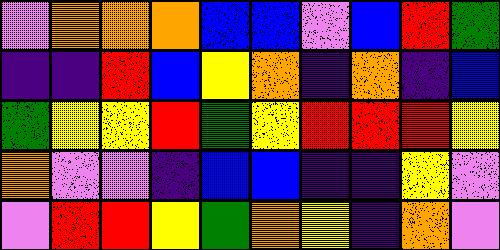[["violet", "orange", "orange", "orange", "blue", "blue", "violet", "blue", "red", "green"], ["indigo", "indigo", "red", "blue", "yellow", "orange", "indigo", "orange", "indigo", "blue"], ["green", "yellow", "yellow", "red", "green", "yellow", "red", "red", "red", "yellow"], ["orange", "violet", "violet", "indigo", "blue", "blue", "indigo", "indigo", "yellow", "violet"], ["violet", "red", "red", "yellow", "green", "orange", "yellow", "indigo", "orange", "violet"]]